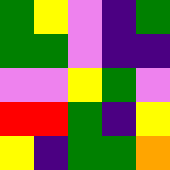[["green", "yellow", "violet", "indigo", "green"], ["green", "green", "violet", "indigo", "indigo"], ["violet", "violet", "yellow", "green", "violet"], ["red", "red", "green", "indigo", "yellow"], ["yellow", "indigo", "green", "green", "orange"]]